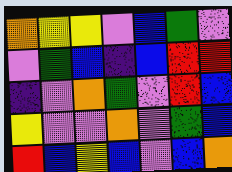[["orange", "yellow", "yellow", "violet", "blue", "green", "violet"], ["violet", "green", "blue", "indigo", "blue", "red", "red"], ["indigo", "violet", "orange", "green", "violet", "red", "blue"], ["yellow", "violet", "violet", "orange", "violet", "green", "blue"], ["red", "blue", "yellow", "blue", "violet", "blue", "orange"]]